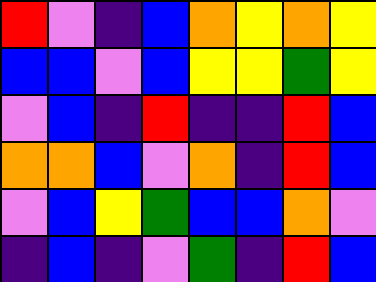[["red", "violet", "indigo", "blue", "orange", "yellow", "orange", "yellow"], ["blue", "blue", "violet", "blue", "yellow", "yellow", "green", "yellow"], ["violet", "blue", "indigo", "red", "indigo", "indigo", "red", "blue"], ["orange", "orange", "blue", "violet", "orange", "indigo", "red", "blue"], ["violet", "blue", "yellow", "green", "blue", "blue", "orange", "violet"], ["indigo", "blue", "indigo", "violet", "green", "indigo", "red", "blue"]]